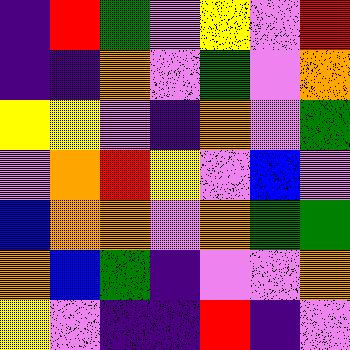[["indigo", "red", "green", "violet", "yellow", "violet", "red"], ["indigo", "indigo", "orange", "violet", "green", "violet", "orange"], ["yellow", "yellow", "violet", "indigo", "orange", "violet", "green"], ["violet", "orange", "red", "yellow", "violet", "blue", "violet"], ["blue", "orange", "orange", "violet", "orange", "green", "green"], ["orange", "blue", "green", "indigo", "violet", "violet", "orange"], ["yellow", "violet", "indigo", "indigo", "red", "indigo", "violet"]]